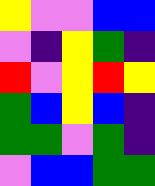[["yellow", "violet", "violet", "blue", "blue"], ["violet", "indigo", "yellow", "green", "indigo"], ["red", "violet", "yellow", "red", "yellow"], ["green", "blue", "yellow", "blue", "indigo"], ["green", "green", "violet", "green", "indigo"], ["violet", "blue", "blue", "green", "green"]]